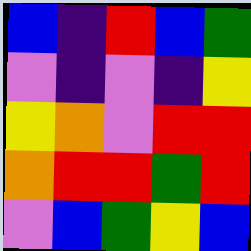[["blue", "indigo", "red", "blue", "green"], ["violet", "indigo", "violet", "indigo", "yellow"], ["yellow", "orange", "violet", "red", "red"], ["orange", "red", "red", "green", "red"], ["violet", "blue", "green", "yellow", "blue"]]